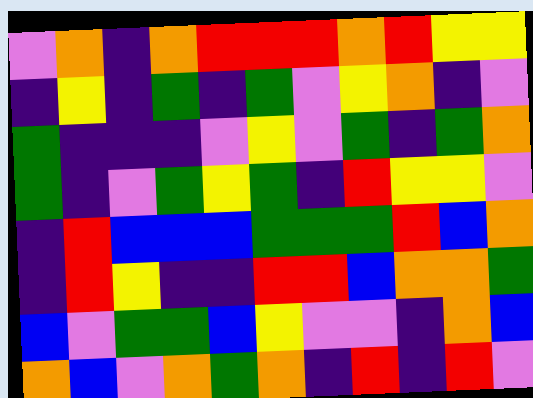[["violet", "orange", "indigo", "orange", "red", "red", "red", "orange", "red", "yellow", "yellow"], ["indigo", "yellow", "indigo", "green", "indigo", "green", "violet", "yellow", "orange", "indigo", "violet"], ["green", "indigo", "indigo", "indigo", "violet", "yellow", "violet", "green", "indigo", "green", "orange"], ["green", "indigo", "violet", "green", "yellow", "green", "indigo", "red", "yellow", "yellow", "violet"], ["indigo", "red", "blue", "blue", "blue", "green", "green", "green", "red", "blue", "orange"], ["indigo", "red", "yellow", "indigo", "indigo", "red", "red", "blue", "orange", "orange", "green"], ["blue", "violet", "green", "green", "blue", "yellow", "violet", "violet", "indigo", "orange", "blue"], ["orange", "blue", "violet", "orange", "green", "orange", "indigo", "red", "indigo", "red", "violet"]]